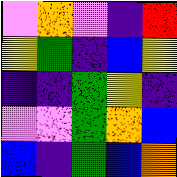[["violet", "orange", "violet", "indigo", "red"], ["yellow", "green", "indigo", "blue", "yellow"], ["indigo", "indigo", "green", "yellow", "indigo"], ["violet", "violet", "green", "orange", "blue"], ["blue", "indigo", "green", "blue", "orange"]]